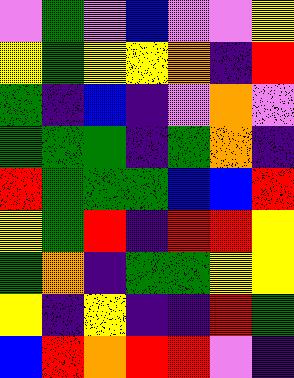[["violet", "green", "violet", "blue", "violet", "violet", "yellow"], ["yellow", "green", "yellow", "yellow", "orange", "indigo", "red"], ["green", "indigo", "blue", "indigo", "violet", "orange", "violet"], ["green", "green", "green", "indigo", "green", "orange", "indigo"], ["red", "green", "green", "green", "blue", "blue", "red"], ["yellow", "green", "red", "indigo", "red", "red", "yellow"], ["green", "orange", "indigo", "green", "green", "yellow", "yellow"], ["yellow", "indigo", "yellow", "indigo", "indigo", "red", "green"], ["blue", "red", "orange", "red", "red", "violet", "indigo"]]